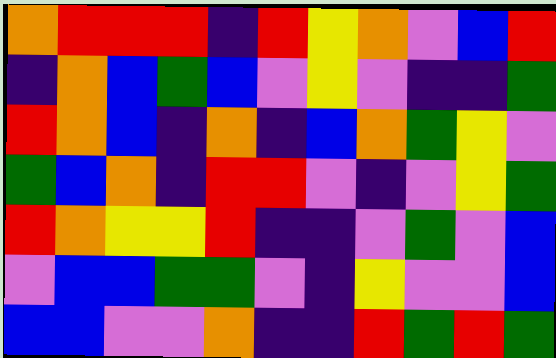[["orange", "red", "red", "red", "indigo", "red", "yellow", "orange", "violet", "blue", "red"], ["indigo", "orange", "blue", "green", "blue", "violet", "yellow", "violet", "indigo", "indigo", "green"], ["red", "orange", "blue", "indigo", "orange", "indigo", "blue", "orange", "green", "yellow", "violet"], ["green", "blue", "orange", "indigo", "red", "red", "violet", "indigo", "violet", "yellow", "green"], ["red", "orange", "yellow", "yellow", "red", "indigo", "indigo", "violet", "green", "violet", "blue"], ["violet", "blue", "blue", "green", "green", "violet", "indigo", "yellow", "violet", "violet", "blue"], ["blue", "blue", "violet", "violet", "orange", "indigo", "indigo", "red", "green", "red", "green"]]